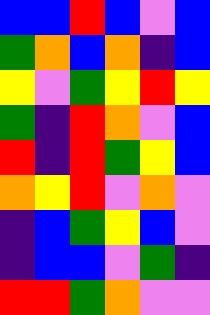[["blue", "blue", "red", "blue", "violet", "blue"], ["green", "orange", "blue", "orange", "indigo", "blue"], ["yellow", "violet", "green", "yellow", "red", "yellow"], ["green", "indigo", "red", "orange", "violet", "blue"], ["red", "indigo", "red", "green", "yellow", "blue"], ["orange", "yellow", "red", "violet", "orange", "violet"], ["indigo", "blue", "green", "yellow", "blue", "violet"], ["indigo", "blue", "blue", "violet", "green", "indigo"], ["red", "red", "green", "orange", "violet", "violet"]]